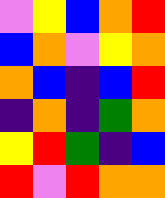[["violet", "yellow", "blue", "orange", "red"], ["blue", "orange", "violet", "yellow", "orange"], ["orange", "blue", "indigo", "blue", "red"], ["indigo", "orange", "indigo", "green", "orange"], ["yellow", "red", "green", "indigo", "blue"], ["red", "violet", "red", "orange", "orange"]]